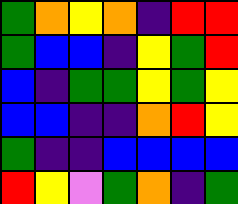[["green", "orange", "yellow", "orange", "indigo", "red", "red"], ["green", "blue", "blue", "indigo", "yellow", "green", "red"], ["blue", "indigo", "green", "green", "yellow", "green", "yellow"], ["blue", "blue", "indigo", "indigo", "orange", "red", "yellow"], ["green", "indigo", "indigo", "blue", "blue", "blue", "blue"], ["red", "yellow", "violet", "green", "orange", "indigo", "green"]]